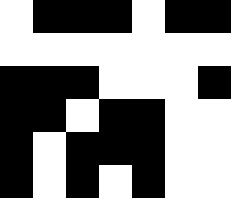[["white", "black", "black", "black", "white", "black", "black"], ["white", "white", "white", "white", "white", "white", "white"], ["black", "black", "black", "white", "white", "white", "black"], ["black", "black", "white", "black", "black", "white", "white"], ["black", "white", "black", "black", "black", "white", "white"], ["black", "white", "black", "white", "black", "white", "white"]]